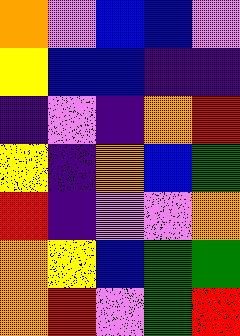[["orange", "violet", "blue", "blue", "violet"], ["yellow", "blue", "blue", "indigo", "indigo"], ["indigo", "violet", "indigo", "orange", "red"], ["yellow", "indigo", "orange", "blue", "green"], ["red", "indigo", "violet", "violet", "orange"], ["orange", "yellow", "blue", "green", "green"], ["orange", "red", "violet", "green", "red"]]